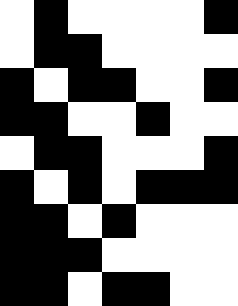[["white", "black", "white", "white", "white", "white", "black"], ["white", "black", "black", "white", "white", "white", "white"], ["black", "white", "black", "black", "white", "white", "black"], ["black", "black", "white", "white", "black", "white", "white"], ["white", "black", "black", "white", "white", "white", "black"], ["black", "white", "black", "white", "black", "black", "black"], ["black", "black", "white", "black", "white", "white", "white"], ["black", "black", "black", "white", "white", "white", "white"], ["black", "black", "white", "black", "black", "white", "white"]]